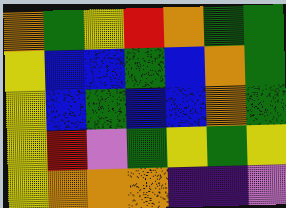[["orange", "green", "yellow", "red", "orange", "green", "green"], ["yellow", "blue", "blue", "green", "blue", "orange", "green"], ["yellow", "blue", "green", "blue", "blue", "orange", "green"], ["yellow", "red", "violet", "green", "yellow", "green", "yellow"], ["yellow", "orange", "orange", "orange", "indigo", "indigo", "violet"]]